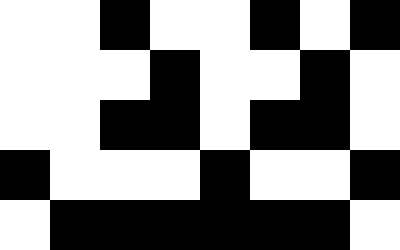[["white", "white", "black", "white", "white", "black", "white", "black"], ["white", "white", "white", "black", "white", "white", "black", "white"], ["white", "white", "black", "black", "white", "black", "black", "white"], ["black", "white", "white", "white", "black", "white", "white", "black"], ["white", "black", "black", "black", "black", "black", "black", "white"]]